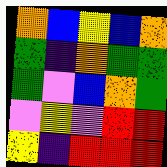[["orange", "blue", "yellow", "blue", "orange"], ["green", "indigo", "orange", "green", "green"], ["green", "violet", "blue", "orange", "green"], ["violet", "yellow", "violet", "red", "red"], ["yellow", "indigo", "red", "red", "red"]]